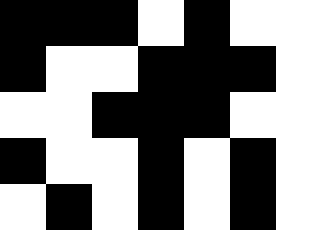[["black", "black", "black", "white", "black", "white", "white"], ["black", "white", "white", "black", "black", "black", "white"], ["white", "white", "black", "black", "black", "white", "white"], ["black", "white", "white", "black", "white", "black", "white"], ["white", "black", "white", "black", "white", "black", "white"]]